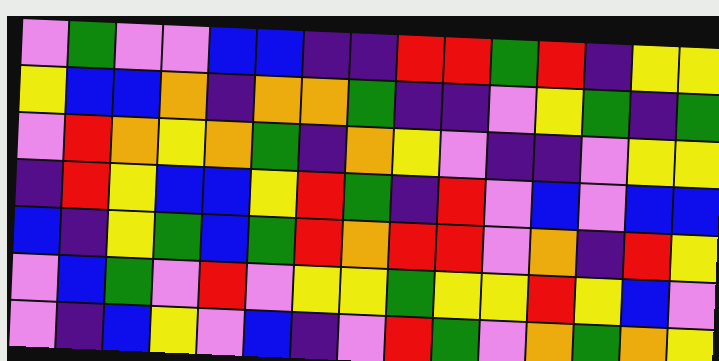[["violet", "green", "violet", "violet", "blue", "blue", "indigo", "indigo", "red", "red", "green", "red", "indigo", "yellow", "yellow"], ["yellow", "blue", "blue", "orange", "indigo", "orange", "orange", "green", "indigo", "indigo", "violet", "yellow", "green", "indigo", "green"], ["violet", "red", "orange", "yellow", "orange", "green", "indigo", "orange", "yellow", "violet", "indigo", "indigo", "violet", "yellow", "yellow"], ["indigo", "red", "yellow", "blue", "blue", "yellow", "red", "green", "indigo", "red", "violet", "blue", "violet", "blue", "blue"], ["blue", "indigo", "yellow", "green", "blue", "green", "red", "orange", "red", "red", "violet", "orange", "indigo", "red", "yellow"], ["violet", "blue", "green", "violet", "red", "violet", "yellow", "yellow", "green", "yellow", "yellow", "red", "yellow", "blue", "violet"], ["violet", "indigo", "blue", "yellow", "violet", "blue", "indigo", "violet", "red", "green", "violet", "orange", "green", "orange", "yellow"]]